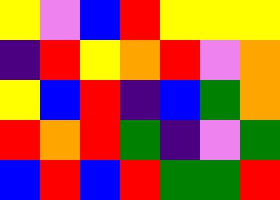[["yellow", "violet", "blue", "red", "yellow", "yellow", "yellow"], ["indigo", "red", "yellow", "orange", "red", "violet", "orange"], ["yellow", "blue", "red", "indigo", "blue", "green", "orange"], ["red", "orange", "red", "green", "indigo", "violet", "green"], ["blue", "red", "blue", "red", "green", "green", "red"]]